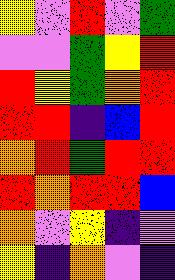[["yellow", "violet", "red", "violet", "green"], ["violet", "violet", "green", "yellow", "red"], ["red", "yellow", "green", "orange", "red"], ["red", "red", "indigo", "blue", "red"], ["orange", "red", "green", "red", "red"], ["red", "orange", "red", "red", "blue"], ["orange", "violet", "yellow", "indigo", "violet"], ["yellow", "indigo", "orange", "violet", "indigo"]]